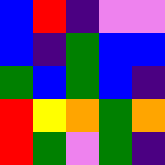[["blue", "red", "indigo", "violet", "violet"], ["blue", "indigo", "green", "blue", "blue"], ["green", "blue", "green", "blue", "indigo"], ["red", "yellow", "orange", "green", "orange"], ["red", "green", "violet", "green", "indigo"]]